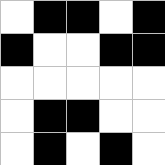[["white", "black", "black", "white", "black"], ["black", "white", "white", "black", "black"], ["white", "white", "white", "white", "white"], ["white", "black", "black", "white", "white"], ["white", "black", "white", "black", "white"]]